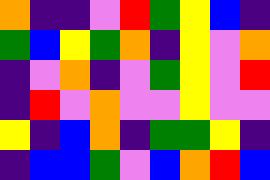[["orange", "indigo", "indigo", "violet", "red", "green", "yellow", "blue", "indigo"], ["green", "blue", "yellow", "green", "orange", "indigo", "yellow", "violet", "orange"], ["indigo", "violet", "orange", "indigo", "violet", "green", "yellow", "violet", "red"], ["indigo", "red", "violet", "orange", "violet", "violet", "yellow", "violet", "violet"], ["yellow", "indigo", "blue", "orange", "indigo", "green", "green", "yellow", "indigo"], ["indigo", "blue", "blue", "green", "violet", "blue", "orange", "red", "blue"]]